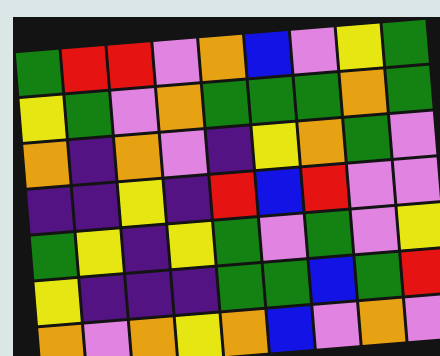[["green", "red", "red", "violet", "orange", "blue", "violet", "yellow", "green"], ["yellow", "green", "violet", "orange", "green", "green", "green", "orange", "green"], ["orange", "indigo", "orange", "violet", "indigo", "yellow", "orange", "green", "violet"], ["indigo", "indigo", "yellow", "indigo", "red", "blue", "red", "violet", "violet"], ["green", "yellow", "indigo", "yellow", "green", "violet", "green", "violet", "yellow"], ["yellow", "indigo", "indigo", "indigo", "green", "green", "blue", "green", "red"], ["orange", "violet", "orange", "yellow", "orange", "blue", "violet", "orange", "violet"]]